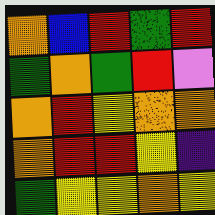[["orange", "blue", "red", "green", "red"], ["green", "orange", "green", "red", "violet"], ["orange", "red", "yellow", "orange", "orange"], ["orange", "red", "red", "yellow", "indigo"], ["green", "yellow", "yellow", "orange", "yellow"]]